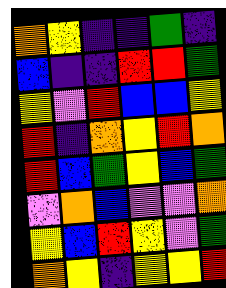[["orange", "yellow", "indigo", "indigo", "green", "indigo"], ["blue", "indigo", "indigo", "red", "red", "green"], ["yellow", "violet", "red", "blue", "blue", "yellow"], ["red", "indigo", "orange", "yellow", "red", "orange"], ["red", "blue", "green", "yellow", "blue", "green"], ["violet", "orange", "blue", "violet", "violet", "orange"], ["yellow", "blue", "red", "yellow", "violet", "green"], ["orange", "yellow", "indigo", "yellow", "yellow", "red"]]